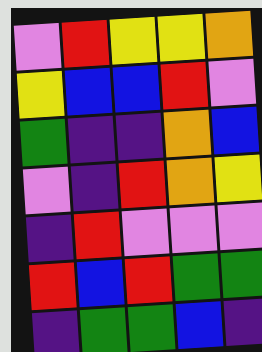[["violet", "red", "yellow", "yellow", "orange"], ["yellow", "blue", "blue", "red", "violet"], ["green", "indigo", "indigo", "orange", "blue"], ["violet", "indigo", "red", "orange", "yellow"], ["indigo", "red", "violet", "violet", "violet"], ["red", "blue", "red", "green", "green"], ["indigo", "green", "green", "blue", "indigo"]]